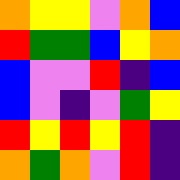[["orange", "yellow", "yellow", "violet", "orange", "blue"], ["red", "green", "green", "blue", "yellow", "orange"], ["blue", "violet", "violet", "red", "indigo", "blue"], ["blue", "violet", "indigo", "violet", "green", "yellow"], ["red", "yellow", "red", "yellow", "red", "indigo"], ["orange", "green", "orange", "violet", "red", "indigo"]]